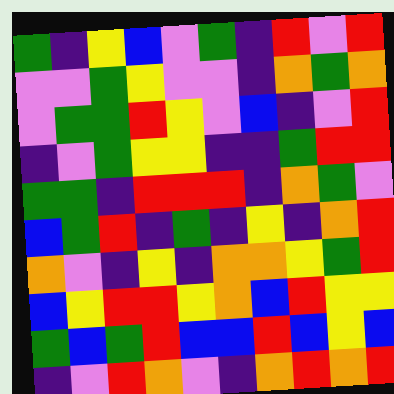[["green", "indigo", "yellow", "blue", "violet", "green", "indigo", "red", "violet", "red"], ["violet", "violet", "green", "yellow", "violet", "violet", "indigo", "orange", "green", "orange"], ["violet", "green", "green", "red", "yellow", "violet", "blue", "indigo", "violet", "red"], ["indigo", "violet", "green", "yellow", "yellow", "indigo", "indigo", "green", "red", "red"], ["green", "green", "indigo", "red", "red", "red", "indigo", "orange", "green", "violet"], ["blue", "green", "red", "indigo", "green", "indigo", "yellow", "indigo", "orange", "red"], ["orange", "violet", "indigo", "yellow", "indigo", "orange", "orange", "yellow", "green", "red"], ["blue", "yellow", "red", "red", "yellow", "orange", "blue", "red", "yellow", "yellow"], ["green", "blue", "green", "red", "blue", "blue", "red", "blue", "yellow", "blue"], ["indigo", "violet", "red", "orange", "violet", "indigo", "orange", "red", "orange", "red"]]